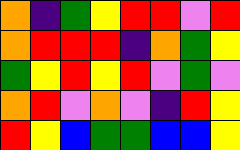[["orange", "indigo", "green", "yellow", "red", "red", "violet", "red"], ["orange", "red", "red", "red", "indigo", "orange", "green", "yellow"], ["green", "yellow", "red", "yellow", "red", "violet", "green", "violet"], ["orange", "red", "violet", "orange", "violet", "indigo", "red", "yellow"], ["red", "yellow", "blue", "green", "green", "blue", "blue", "yellow"]]